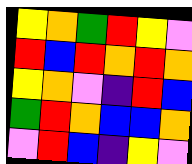[["yellow", "orange", "green", "red", "yellow", "violet"], ["red", "blue", "red", "orange", "red", "orange"], ["yellow", "orange", "violet", "indigo", "red", "blue"], ["green", "red", "orange", "blue", "blue", "orange"], ["violet", "red", "blue", "indigo", "yellow", "violet"]]